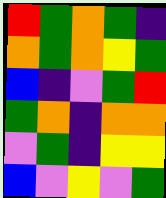[["red", "green", "orange", "green", "indigo"], ["orange", "green", "orange", "yellow", "green"], ["blue", "indigo", "violet", "green", "red"], ["green", "orange", "indigo", "orange", "orange"], ["violet", "green", "indigo", "yellow", "yellow"], ["blue", "violet", "yellow", "violet", "green"]]